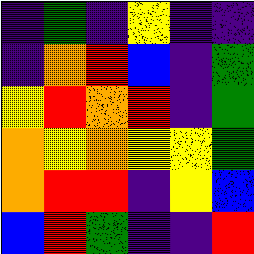[["indigo", "green", "indigo", "yellow", "indigo", "indigo"], ["indigo", "orange", "red", "blue", "indigo", "green"], ["yellow", "red", "orange", "red", "indigo", "green"], ["orange", "yellow", "orange", "yellow", "yellow", "green"], ["orange", "red", "red", "indigo", "yellow", "blue"], ["blue", "red", "green", "indigo", "indigo", "red"]]